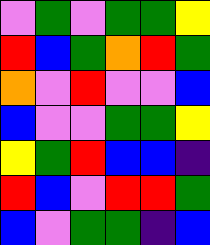[["violet", "green", "violet", "green", "green", "yellow"], ["red", "blue", "green", "orange", "red", "green"], ["orange", "violet", "red", "violet", "violet", "blue"], ["blue", "violet", "violet", "green", "green", "yellow"], ["yellow", "green", "red", "blue", "blue", "indigo"], ["red", "blue", "violet", "red", "red", "green"], ["blue", "violet", "green", "green", "indigo", "blue"]]